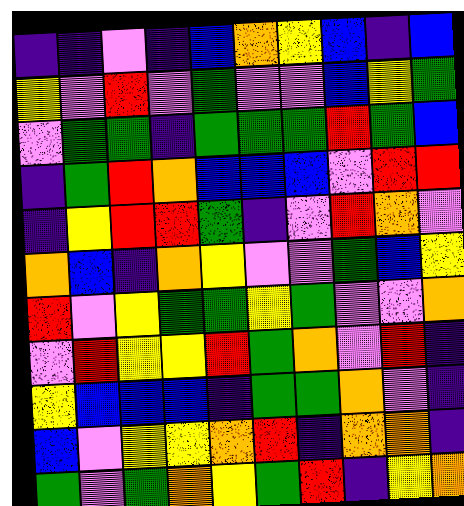[["indigo", "indigo", "violet", "indigo", "blue", "orange", "yellow", "blue", "indigo", "blue"], ["yellow", "violet", "red", "violet", "green", "violet", "violet", "blue", "yellow", "green"], ["violet", "green", "green", "indigo", "green", "green", "green", "red", "green", "blue"], ["indigo", "green", "red", "orange", "blue", "blue", "blue", "violet", "red", "red"], ["indigo", "yellow", "red", "red", "green", "indigo", "violet", "red", "orange", "violet"], ["orange", "blue", "indigo", "orange", "yellow", "violet", "violet", "green", "blue", "yellow"], ["red", "violet", "yellow", "green", "green", "yellow", "green", "violet", "violet", "orange"], ["violet", "red", "yellow", "yellow", "red", "green", "orange", "violet", "red", "indigo"], ["yellow", "blue", "blue", "blue", "indigo", "green", "green", "orange", "violet", "indigo"], ["blue", "violet", "yellow", "yellow", "orange", "red", "indigo", "orange", "orange", "indigo"], ["green", "violet", "green", "orange", "yellow", "green", "red", "indigo", "yellow", "orange"]]